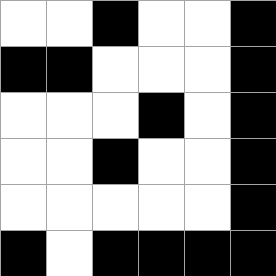[["white", "white", "black", "white", "white", "black"], ["black", "black", "white", "white", "white", "black"], ["white", "white", "white", "black", "white", "black"], ["white", "white", "black", "white", "white", "black"], ["white", "white", "white", "white", "white", "black"], ["black", "white", "black", "black", "black", "black"]]